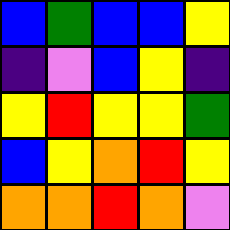[["blue", "green", "blue", "blue", "yellow"], ["indigo", "violet", "blue", "yellow", "indigo"], ["yellow", "red", "yellow", "yellow", "green"], ["blue", "yellow", "orange", "red", "yellow"], ["orange", "orange", "red", "orange", "violet"]]